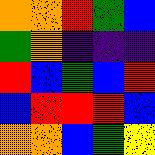[["orange", "orange", "red", "green", "blue"], ["green", "orange", "indigo", "indigo", "indigo"], ["red", "blue", "green", "blue", "red"], ["blue", "red", "red", "red", "blue"], ["orange", "orange", "blue", "green", "yellow"]]